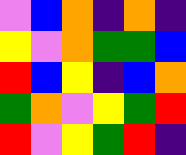[["violet", "blue", "orange", "indigo", "orange", "indigo"], ["yellow", "violet", "orange", "green", "green", "blue"], ["red", "blue", "yellow", "indigo", "blue", "orange"], ["green", "orange", "violet", "yellow", "green", "red"], ["red", "violet", "yellow", "green", "red", "indigo"]]